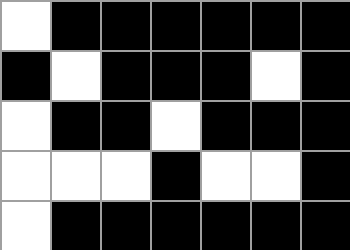[["white", "black", "black", "black", "black", "black", "black"], ["black", "white", "black", "black", "black", "white", "black"], ["white", "black", "black", "white", "black", "black", "black"], ["white", "white", "white", "black", "white", "white", "black"], ["white", "black", "black", "black", "black", "black", "black"]]